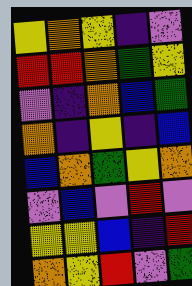[["yellow", "orange", "yellow", "indigo", "violet"], ["red", "red", "orange", "green", "yellow"], ["violet", "indigo", "orange", "blue", "green"], ["orange", "indigo", "yellow", "indigo", "blue"], ["blue", "orange", "green", "yellow", "orange"], ["violet", "blue", "violet", "red", "violet"], ["yellow", "yellow", "blue", "indigo", "red"], ["orange", "yellow", "red", "violet", "green"]]